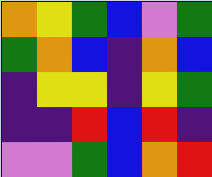[["orange", "yellow", "green", "blue", "violet", "green"], ["green", "orange", "blue", "indigo", "orange", "blue"], ["indigo", "yellow", "yellow", "indigo", "yellow", "green"], ["indigo", "indigo", "red", "blue", "red", "indigo"], ["violet", "violet", "green", "blue", "orange", "red"]]